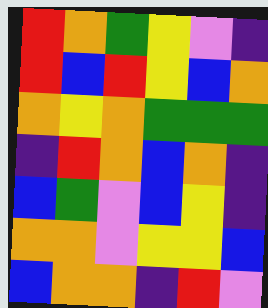[["red", "orange", "green", "yellow", "violet", "indigo"], ["red", "blue", "red", "yellow", "blue", "orange"], ["orange", "yellow", "orange", "green", "green", "green"], ["indigo", "red", "orange", "blue", "orange", "indigo"], ["blue", "green", "violet", "blue", "yellow", "indigo"], ["orange", "orange", "violet", "yellow", "yellow", "blue"], ["blue", "orange", "orange", "indigo", "red", "violet"]]